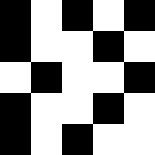[["black", "white", "black", "white", "black"], ["black", "white", "white", "black", "white"], ["white", "black", "white", "white", "black"], ["black", "white", "white", "black", "white"], ["black", "white", "black", "white", "white"]]